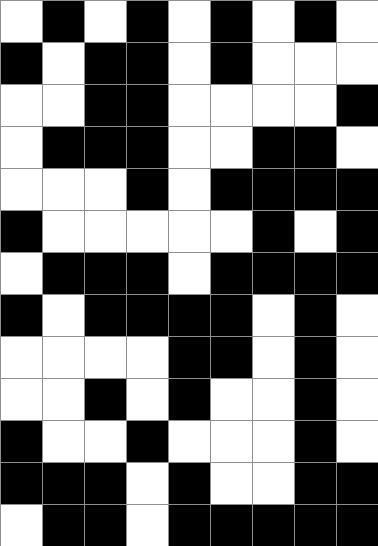[["white", "black", "white", "black", "white", "black", "white", "black", "white"], ["black", "white", "black", "black", "white", "black", "white", "white", "white"], ["white", "white", "black", "black", "white", "white", "white", "white", "black"], ["white", "black", "black", "black", "white", "white", "black", "black", "white"], ["white", "white", "white", "black", "white", "black", "black", "black", "black"], ["black", "white", "white", "white", "white", "white", "black", "white", "black"], ["white", "black", "black", "black", "white", "black", "black", "black", "black"], ["black", "white", "black", "black", "black", "black", "white", "black", "white"], ["white", "white", "white", "white", "black", "black", "white", "black", "white"], ["white", "white", "black", "white", "black", "white", "white", "black", "white"], ["black", "white", "white", "black", "white", "white", "white", "black", "white"], ["black", "black", "black", "white", "black", "white", "white", "black", "black"], ["white", "black", "black", "white", "black", "black", "black", "black", "black"]]